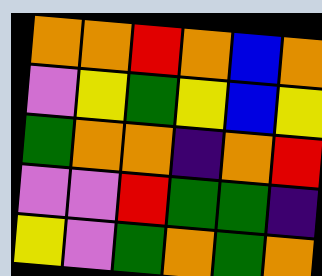[["orange", "orange", "red", "orange", "blue", "orange"], ["violet", "yellow", "green", "yellow", "blue", "yellow"], ["green", "orange", "orange", "indigo", "orange", "red"], ["violet", "violet", "red", "green", "green", "indigo"], ["yellow", "violet", "green", "orange", "green", "orange"]]